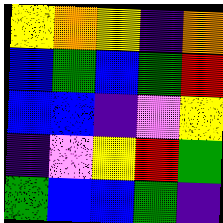[["yellow", "orange", "yellow", "indigo", "orange"], ["blue", "green", "blue", "green", "red"], ["blue", "blue", "indigo", "violet", "yellow"], ["indigo", "violet", "yellow", "red", "green"], ["green", "blue", "blue", "green", "indigo"]]